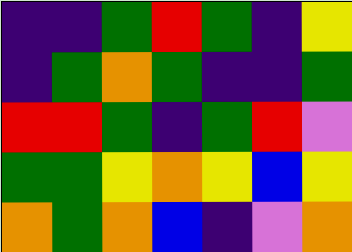[["indigo", "indigo", "green", "red", "green", "indigo", "yellow"], ["indigo", "green", "orange", "green", "indigo", "indigo", "green"], ["red", "red", "green", "indigo", "green", "red", "violet"], ["green", "green", "yellow", "orange", "yellow", "blue", "yellow"], ["orange", "green", "orange", "blue", "indigo", "violet", "orange"]]